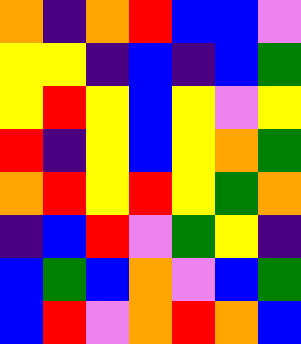[["orange", "indigo", "orange", "red", "blue", "blue", "violet"], ["yellow", "yellow", "indigo", "blue", "indigo", "blue", "green"], ["yellow", "red", "yellow", "blue", "yellow", "violet", "yellow"], ["red", "indigo", "yellow", "blue", "yellow", "orange", "green"], ["orange", "red", "yellow", "red", "yellow", "green", "orange"], ["indigo", "blue", "red", "violet", "green", "yellow", "indigo"], ["blue", "green", "blue", "orange", "violet", "blue", "green"], ["blue", "red", "violet", "orange", "red", "orange", "blue"]]